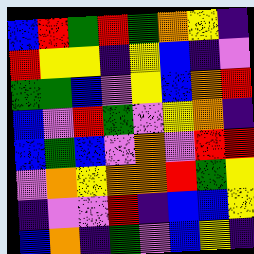[["blue", "red", "green", "red", "green", "orange", "yellow", "indigo"], ["red", "yellow", "yellow", "indigo", "yellow", "blue", "indigo", "violet"], ["green", "green", "blue", "violet", "yellow", "blue", "orange", "red"], ["blue", "violet", "red", "green", "violet", "yellow", "orange", "indigo"], ["blue", "green", "blue", "violet", "orange", "violet", "red", "red"], ["violet", "orange", "yellow", "orange", "orange", "red", "green", "yellow"], ["indigo", "violet", "violet", "red", "indigo", "blue", "blue", "yellow"], ["blue", "orange", "indigo", "green", "violet", "blue", "yellow", "indigo"]]